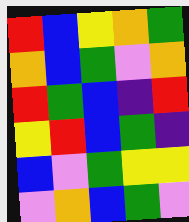[["red", "blue", "yellow", "orange", "green"], ["orange", "blue", "green", "violet", "orange"], ["red", "green", "blue", "indigo", "red"], ["yellow", "red", "blue", "green", "indigo"], ["blue", "violet", "green", "yellow", "yellow"], ["violet", "orange", "blue", "green", "violet"]]